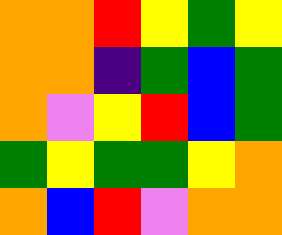[["orange", "orange", "red", "yellow", "green", "yellow"], ["orange", "orange", "indigo", "green", "blue", "green"], ["orange", "violet", "yellow", "red", "blue", "green"], ["green", "yellow", "green", "green", "yellow", "orange"], ["orange", "blue", "red", "violet", "orange", "orange"]]